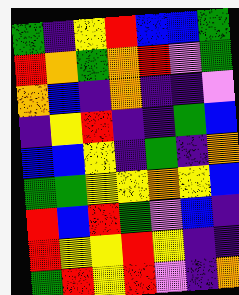[["green", "indigo", "yellow", "red", "blue", "blue", "green"], ["red", "orange", "green", "orange", "red", "violet", "green"], ["orange", "blue", "indigo", "orange", "indigo", "indigo", "violet"], ["indigo", "yellow", "red", "indigo", "indigo", "green", "blue"], ["blue", "blue", "yellow", "indigo", "green", "indigo", "orange"], ["green", "green", "yellow", "yellow", "orange", "yellow", "blue"], ["red", "blue", "red", "green", "violet", "blue", "indigo"], ["red", "yellow", "yellow", "red", "yellow", "indigo", "indigo"], ["green", "red", "yellow", "red", "violet", "indigo", "orange"]]